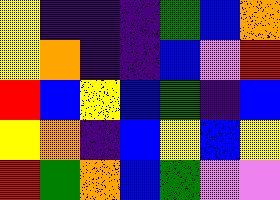[["yellow", "indigo", "indigo", "indigo", "green", "blue", "orange"], ["yellow", "orange", "indigo", "indigo", "blue", "violet", "red"], ["red", "blue", "yellow", "blue", "green", "indigo", "blue"], ["yellow", "orange", "indigo", "blue", "yellow", "blue", "yellow"], ["red", "green", "orange", "blue", "green", "violet", "violet"]]